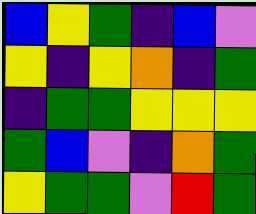[["blue", "yellow", "green", "indigo", "blue", "violet"], ["yellow", "indigo", "yellow", "orange", "indigo", "green"], ["indigo", "green", "green", "yellow", "yellow", "yellow"], ["green", "blue", "violet", "indigo", "orange", "green"], ["yellow", "green", "green", "violet", "red", "green"]]